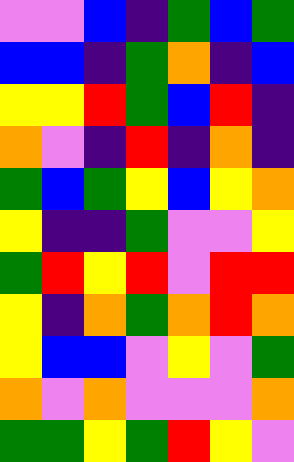[["violet", "violet", "blue", "indigo", "green", "blue", "green"], ["blue", "blue", "indigo", "green", "orange", "indigo", "blue"], ["yellow", "yellow", "red", "green", "blue", "red", "indigo"], ["orange", "violet", "indigo", "red", "indigo", "orange", "indigo"], ["green", "blue", "green", "yellow", "blue", "yellow", "orange"], ["yellow", "indigo", "indigo", "green", "violet", "violet", "yellow"], ["green", "red", "yellow", "red", "violet", "red", "red"], ["yellow", "indigo", "orange", "green", "orange", "red", "orange"], ["yellow", "blue", "blue", "violet", "yellow", "violet", "green"], ["orange", "violet", "orange", "violet", "violet", "violet", "orange"], ["green", "green", "yellow", "green", "red", "yellow", "violet"]]